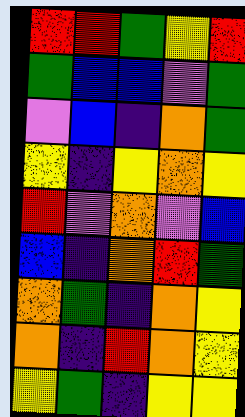[["red", "red", "green", "yellow", "red"], ["green", "blue", "blue", "violet", "green"], ["violet", "blue", "indigo", "orange", "green"], ["yellow", "indigo", "yellow", "orange", "yellow"], ["red", "violet", "orange", "violet", "blue"], ["blue", "indigo", "orange", "red", "green"], ["orange", "green", "indigo", "orange", "yellow"], ["orange", "indigo", "red", "orange", "yellow"], ["yellow", "green", "indigo", "yellow", "yellow"]]